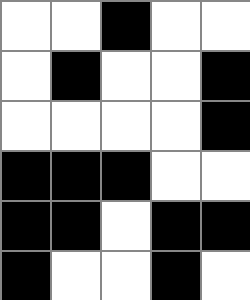[["white", "white", "black", "white", "white"], ["white", "black", "white", "white", "black"], ["white", "white", "white", "white", "black"], ["black", "black", "black", "white", "white"], ["black", "black", "white", "black", "black"], ["black", "white", "white", "black", "white"]]